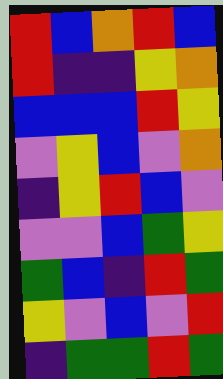[["red", "blue", "orange", "red", "blue"], ["red", "indigo", "indigo", "yellow", "orange"], ["blue", "blue", "blue", "red", "yellow"], ["violet", "yellow", "blue", "violet", "orange"], ["indigo", "yellow", "red", "blue", "violet"], ["violet", "violet", "blue", "green", "yellow"], ["green", "blue", "indigo", "red", "green"], ["yellow", "violet", "blue", "violet", "red"], ["indigo", "green", "green", "red", "green"]]